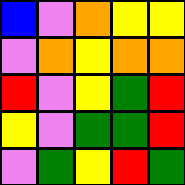[["blue", "violet", "orange", "yellow", "yellow"], ["violet", "orange", "yellow", "orange", "orange"], ["red", "violet", "yellow", "green", "red"], ["yellow", "violet", "green", "green", "red"], ["violet", "green", "yellow", "red", "green"]]